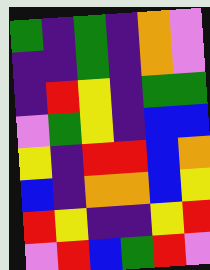[["green", "indigo", "green", "indigo", "orange", "violet"], ["indigo", "indigo", "green", "indigo", "orange", "violet"], ["indigo", "red", "yellow", "indigo", "green", "green"], ["violet", "green", "yellow", "indigo", "blue", "blue"], ["yellow", "indigo", "red", "red", "blue", "orange"], ["blue", "indigo", "orange", "orange", "blue", "yellow"], ["red", "yellow", "indigo", "indigo", "yellow", "red"], ["violet", "red", "blue", "green", "red", "violet"]]